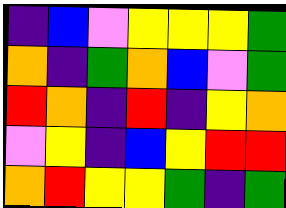[["indigo", "blue", "violet", "yellow", "yellow", "yellow", "green"], ["orange", "indigo", "green", "orange", "blue", "violet", "green"], ["red", "orange", "indigo", "red", "indigo", "yellow", "orange"], ["violet", "yellow", "indigo", "blue", "yellow", "red", "red"], ["orange", "red", "yellow", "yellow", "green", "indigo", "green"]]